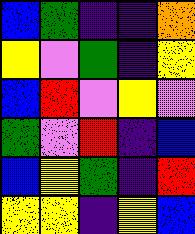[["blue", "green", "indigo", "indigo", "orange"], ["yellow", "violet", "green", "indigo", "yellow"], ["blue", "red", "violet", "yellow", "violet"], ["green", "violet", "red", "indigo", "blue"], ["blue", "yellow", "green", "indigo", "red"], ["yellow", "yellow", "indigo", "yellow", "blue"]]